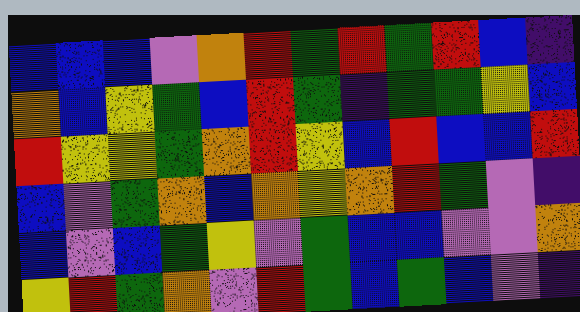[["blue", "blue", "blue", "violet", "orange", "red", "green", "red", "green", "red", "blue", "indigo"], ["orange", "blue", "yellow", "green", "blue", "red", "green", "indigo", "green", "green", "yellow", "blue"], ["red", "yellow", "yellow", "green", "orange", "red", "yellow", "blue", "red", "blue", "blue", "red"], ["blue", "violet", "green", "orange", "blue", "orange", "yellow", "orange", "red", "green", "violet", "indigo"], ["blue", "violet", "blue", "green", "yellow", "violet", "green", "blue", "blue", "violet", "violet", "orange"], ["yellow", "red", "green", "orange", "violet", "red", "green", "blue", "green", "blue", "violet", "indigo"]]